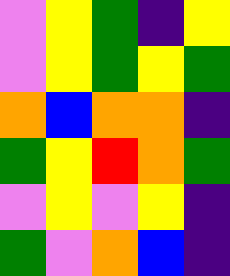[["violet", "yellow", "green", "indigo", "yellow"], ["violet", "yellow", "green", "yellow", "green"], ["orange", "blue", "orange", "orange", "indigo"], ["green", "yellow", "red", "orange", "green"], ["violet", "yellow", "violet", "yellow", "indigo"], ["green", "violet", "orange", "blue", "indigo"]]